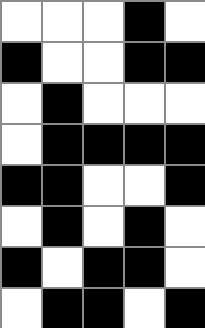[["white", "white", "white", "black", "white"], ["black", "white", "white", "black", "black"], ["white", "black", "white", "white", "white"], ["white", "black", "black", "black", "black"], ["black", "black", "white", "white", "black"], ["white", "black", "white", "black", "white"], ["black", "white", "black", "black", "white"], ["white", "black", "black", "white", "black"]]